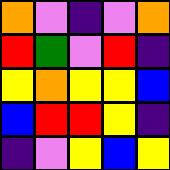[["orange", "violet", "indigo", "violet", "orange"], ["red", "green", "violet", "red", "indigo"], ["yellow", "orange", "yellow", "yellow", "blue"], ["blue", "red", "red", "yellow", "indigo"], ["indigo", "violet", "yellow", "blue", "yellow"]]